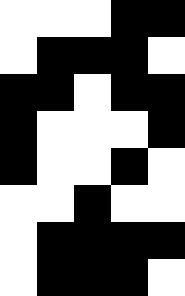[["white", "white", "white", "black", "black"], ["white", "black", "black", "black", "white"], ["black", "black", "white", "black", "black"], ["black", "white", "white", "white", "black"], ["black", "white", "white", "black", "white"], ["white", "white", "black", "white", "white"], ["white", "black", "black", "black", "black"], ["white", "black", "black", "black", "white"]]